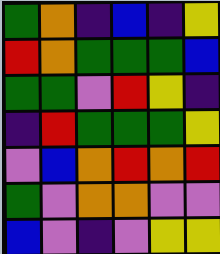[["green", "orange", "indigo", "blue", "indigo", "yellow"], ["red", "orange", "green", "green", "green", "blue"], ["green", "green", "violet", "red", "yellow", "indigo"], ["indigo", "red", "green", "green", "green", "yellow"], ["violet", "blue", "orange", "red", "orange", "red"], ["green", "violet", "orange", "orange", "violet", "violet"], ["blue", "violet", "indigo", "violet", "yellow", "yellow"]]